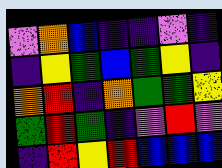[["violet", "orange", "blue", "indigo", "indigo", "violet", "indigo"], ["indigo", "yellow", "green", "blue", "green", "yellow", "indigo"], ["orange", "red", "indigo", "orange", "green", "green", "yellow"], ["green", "red", "green", "indigo", "violet", "red", "violet"], ["indigo", "red", "yellow", "red", "blue", "blue", "blue"]]